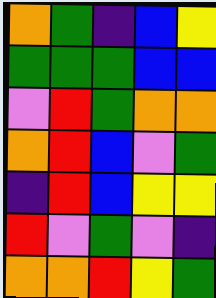[["orange", "green", "indigo", "blue", "yellow"], ["green", "green", "green", "blue", "blue"], ["violet", "red", "green", "orange", "orange"], ["orange", "red", "blue", "violet", "green"], ["indigo", "red", "blue", "yellow", "yellow"], ["red", "violet", "green", "violet", "indigo"], ["orange", "orange", "red", "yellow", "green"]]